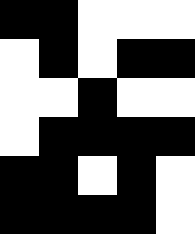[["black", "black", "white", "white", "white"], ["white", "black", "white", "black", "black"], ["white", "white", "black", "white", "white"], ["white", "black", "black", "black", "black"], ["black", "black", "white", "black", "white"], ["black", "black", "black", "black", "white"]]